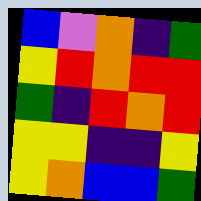[["blue", "violet", "orange", "indigo", "green"], ["yellow", "red", "orange", "red", "red"], ["green", "indigo", "red", "orange", "red"], ["yellow", "yellow", "indigo", "indigo", "yellow"], ["yellow", "orange", "blue", "blue", "green"]]